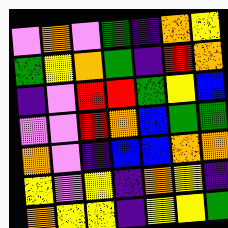[["violet", "orange", "violet", "green", "indigo", "orange", "yellow"], ["green", "yellow", "orange", "green", "indigo", "red", "orange"], ["indigo", "violet", "red", "red", "green", "yellow", "blue"], ["violet", "violet", "red", "orange", "blue", "green", "green"], ["orange", "violet", "indigo", "blue", "blue", "orange", "orange"], ["yellow", "violet", "yellow", "indigo", "orange", "yellow", "indigo"], ["orange", "yellow", "yellow", "indigo", "yellow", "yellow", "green"]]